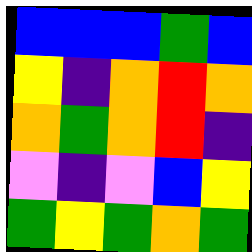[["blue", "blue", "blue", "green", "blue"], ["yellow", "indigo", "orange", "red", "orange"], ["orange", "green", "orange", "red", "indigo"], ["violet", "indigo", "violet", "blue", "yellow"], ["green", "yellow", "green", "orange", "green"]]